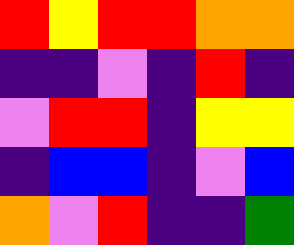[["red", "yellow", "red", "red", "orange", "orange"], ["indigo", "indigo", "violet", "indigo", "red", "indigo"], ["violet", "red", "red", "indigo", "yellow", "yellow"], ["indigo", "blue", "blue", "indigo", "violet", "blue"], ["orange", "violet", "red", "indigo", "indigo", "green"]]